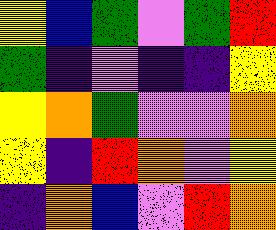[["yellow", "blue", "green", "violet", "green", "red"], ["green", "indigo", "violet", "indigo", "indigo", "yellow"], ["yellow", "orange", "green", "violet", "violet", "orange"], ["yellow", "indigo", "red", "orange", "violet", "yellow"], ["indigo", "orange", "blue", "violet", "red", "orange"]]